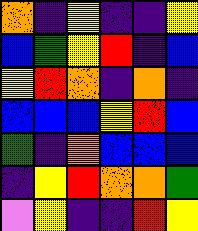[["orange", "indigo", "yellow", "indigo", "indigo", "yellow"], ["blue", "green", "yellow", "red", "indigo", "blue"], ["yellow", "red", "orange", "indigo", "orange", "indigo"], ["blue", "blue", "blue", "yellow", "red", "blue"], ["green", "indigo", "orange", "blue", "blue", "blue"], ["indigo", "yellow", "red", "orange", "orange", "green"], ["violet", "yellow", "indigo", "indigo", "red", "yellow"]]